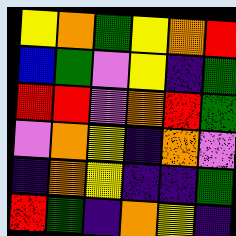[["yellow", "orange", "green", "yellow", "orange", "red"], ["blue", "green", "violet", "yellow", "indigo", "green"], ["red", "red", "violet", "orange", "red", "green"], ["violet", "orange", "yellow", "indigo", "orange", "violet"], ["indigo", "orange", "yellow", "indigo", "indigo", "green"], ["red", "green", "indigo", "orange", "yellow", "indigo"]]